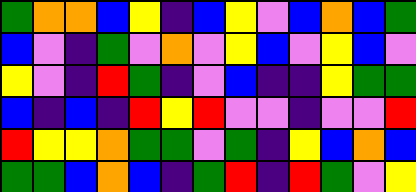[["green", "orange", "orange", "blue", "yellow", "indigo", "blue", "yellow", "violet", "blue", "orange", "blue", "green"], ["blue", "violet", "indigo", "green", "violet", "orange", "violet", "yellow", "blue", "violet", "yellow", "blue", "violet"], ["yellow", "violet", "indigo", "red", "green", "indigo", "violet", "blue", "indigo", "indigo", "yellow", "green", "green"], ["blue", "indigo", "blue", "indigo", "red", "yellow", "red", "violet", "violet", "indigo", "violet", "violet", "red"], ["red", "yellow", "yellow", "orange", "green", "green", "violet", "green", "indigo", "yellow", "blue", "orange", "blue"], ["green", "green", "blue", "orange", "blue", "indigo", "green", "red", "indigo", "red", "green", "violet", "yellow"]]